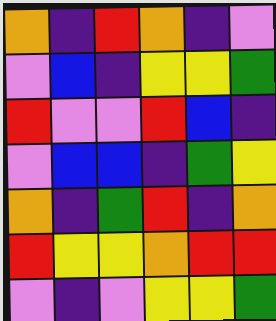[["orange", "indigo", "red", "orange", "indigo", "violet"], ["violet", "blue", "indigo", "yellow", "yellow", "green"], ["red", "violet", "violet", "red", "blue", "indigo"], ["violet", "blue", "blue", "indigo", "green", "yellow"], ["orange", "indigo", "green", "red", "indigo", "orange"], ["red", "yellow", "yellow", "orange", "red", "red"], ["violet", "indigo", "violet", "yellow", "yellow", "green"]]